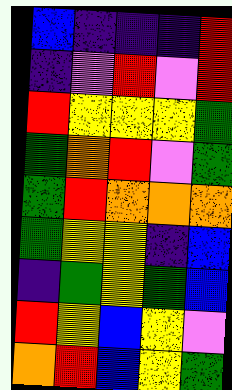[["blue", "indigo", "indigo", "indigo", "red"], ["indigo", "violet", "red", "violet", "red"], ["red", "yellow", "yellow", "yellow", "green"], ["green", "orange", "red", "violet", "green"], ["green", "red", "orange", "orange", "orange"], ["green", "yellow", "yellow", "indigo", "blue"], ["indigo", "green", "yellow", "green", "blue"], ["red", "yellow", "blue", "yellow", "violet"], ["orange", "red", "blue", "yellow", "green"]]